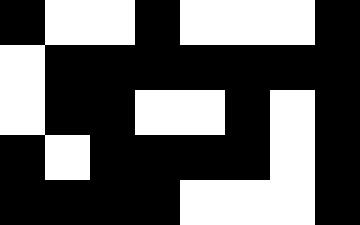[["black", "white", "white", "black", "white", "white", "white", "black"], ["white", "black", "black", "black", "black", "black", "black", "black"], ["white", "black", "black", "white", "white", "black", "white", "black"], ["black", "white", "black", "black", "black", "black", "white", "black"], ["black", "black", "black", "black", "white", "white", "white", "black"]]